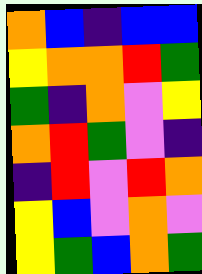[["orange", "blue", "indigo", "blue", "blue"], ["yellow", "orange", "orange", "red", "green"], ["green", "indigo", "orange", "violet", "yellow"], ["orange", "red", "green", "violet", "indigo"], ["indigo", "red", "violet", "red", "orange"], ["yellow", "blue", "violet", "orange", "violet"], ["yellow", "green", "blue", "orange", "green"]]